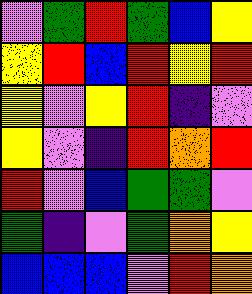[["violet", "green", "red", "green", "blue", "yellow"], ["yellow", "red", "blue", "red", "yellow", "red"], ["yellow", "violet", "yellow", "red", "indigo", "violet"], ["yellow", "violet", "indigo", "red", "orange", "red"], ["red", "violet", "blue", "green", "green", "violet"], ["green", "indigo", "violet", "green", "orange", "yellow"], ["blue", "blue", "blue", "violet", "red", "orange"]]